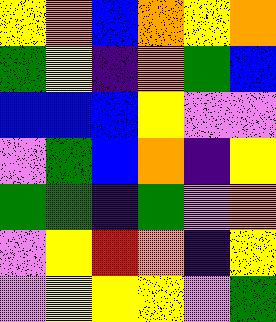[["yellow", "orange", "blue", "orange", "yellow", "orange"], ["green", "yellow", "indigo", "orange", "green", "blue"], ["blue", "blue", "blue", "yellow", "violet", "violet"], ["violet", "green", "blue", "orange", "indigo", "yellow"], ["green", "green", "indigo", "green", "violet", "orange"], ["violet", "yellow", "red", "orange", "indigo", "yellow"], ["violet", "yellow", "yellow", "yellow", "violet", "green"]]